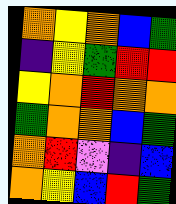[["orange", "yellow", "orange", "blue", "green"], ["indigo", "yellow", "green", "red", "red"], ["yellow", "orange", "red", "orange", "orange"], ["green", "orange", "orange", "blue", "green"], ["orange", "red", "violet", "indigo", "blue"], ["orange", "yellow", "blue", "red", "green"]]